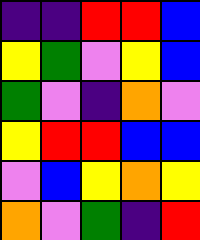[["indigo", "indigo", "red", "red", "blue"], ["yellow", "green", "violet", "yellow", "blue"], ["green", "violet", "indigo", "orange", "violet"], ["yellow", "red", "red", "blue", "blue"], ["violet", "blue", "yellow", "orange", "yellow"], ["orange", "violet", "green", "indigo", "red"]]